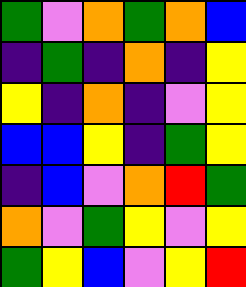[["green", "violet", "orange", "green", "orange", "blue"], ["indigo", "green", "indigo", "orange", "indigo", "yellow"], ["yellow", "indigo", "orange", "indigo", "violet", "yellow"], ["blue", "blue", "yellow", "indigo", "green", "yellow"], ["indigo", "blue", "violet", "orange", "red", "green"], ["orange", "violet", "green", "yellow", "violet", "yellow"], ["green", "yellow", "blue", "violet", "yellow", "red"]]